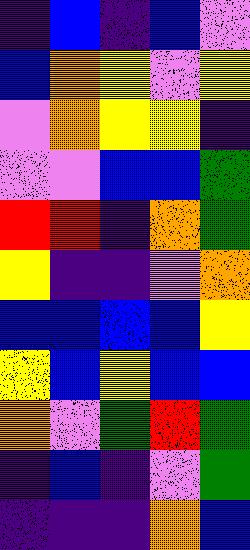[["indigo", "blue", "indigo", "blue", "violet"], ["blue", "orange", "yellow", "violet", "yellow"], ["violet", "orange", "yellow", "yellow", "indigo"], ["violet", "violet", "blue", "blue", "green"], ["red", "red", "indigo", "orange", "green"], ["yellow", "indigo", "indigo", "violet", "orange"], ["blue", "blue", "blue", "blue", "yellow"], ["yellow", "blue", "yellow", "blue", "blue"], ["orange", "violet", "green", "red", "green"], ["indigo", "blue", "indigo", "violet", "green"], ["indigo", "indigo", "indigo", "orange", "blue"]]